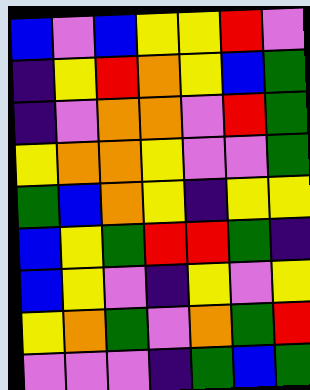[["blue", "violet", "blue", "yellow", "yellow", "red", "violet"], ["indigo", "yellow", "red", "orange", "yellow", "blue", "green"], ["indigo", "violet", "orange", "orange", "violet", "red", "green"], ["yellow", "orange", "orange", "yellow", "violet", "violet", "green"], ["green", "blue", "orange", "yellow", "indigo", "yellow", "yellow"], ["blue", "yellow", "green", "red", "red", "green", "indigo"], ["blue", "yellow", "violet", "indigo", "yellow", "violet", "yellow"], ["yellow", "orange", "green", "violet", "orange", "green", "red"], ["violet", "violet", "violet", "indigo", "green", "blue", "green"]]